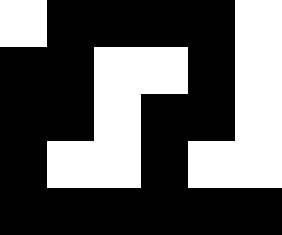[["white", "black", "black", "black", "black", "white"], ["black", "black", "white", "white", "black", "white"], ["black", "black", "white", "black", "black", "white"], ["black", "white", "white", "black", "white", "white"], ["black", "black", "black", "black", "black", "black"]]